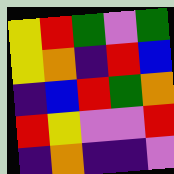[["yellow", "red", "green", "violet", "green"], ["yellow", "orange", "indigo", "red", "blue"], ["indigo", "blue", "red", "green", "orange"], ["red", "yellow", "violet", "violet", "red"], ["indigo", "orange", "indigo", "indigo", "violet"]]